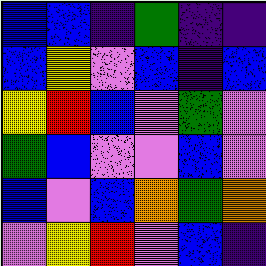[["blue", "blue", "indigo", "green", "indigo", "indigo"], ["blue", "yellow", "violet", "blue", "indigo", "blue"], ["yellow", "red", "blue", "violet", "green", "violet"], ["green", "blue", "violet", "violet", "blue", "violet"], ["blue", "violet", "blue", "orange", "green", "orange"], ["violet", "yellow", "red", "violet", "blue", "indigo"]]